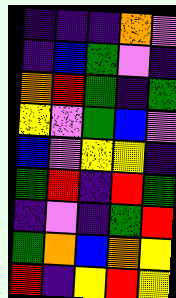[["indigo", "indigo", "indigo", "orange", "violet"], ["indigo", "blue", "green", "violet", "indigo"], ["orange", "red", "green", "indigo", "green"], ["yellow", "violet", "green", "blue", "violet"], ["blue", "violet", "yellow", "yellow", "indigo"], ["green", "red", "indigo", "red", "green"], ["indigo", "violet", "indigo", "green", "red"], ["green", "orange", "blue", "orange", "yellow"], ["red", "indigo", "yellow", "red", "yellow"]]